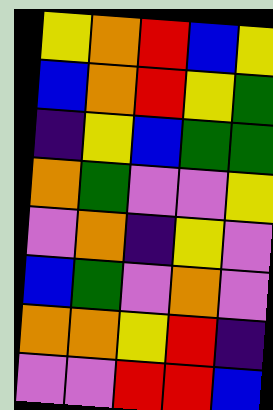[["yellow", "orange", "red", "blue", "yellow"], ["blue", "orange", "red", "yellow", "green"], ["indigo", "yellow", "blue", "green", "green"], ["orange", "green", "violet", "violet", "yellow"], ["violet", "orange", "indigo", "yellow", "violet"], ["blue", "green", "violet", "orange", "violet"], ["orange", "orange", "yellow", "red", "indigo"], ["violet", "violet", "red", "red", "blue"]]